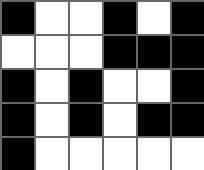[["black", "white", "white", "black", "white", "black"], ["white", "white", "white", "black", "black", "black"], ["black", "white", "black", "white", "white", "black"], ["black", "white", "black", "white", "black", "black"], ["black", "white", "white", "white", "white", "white"]]